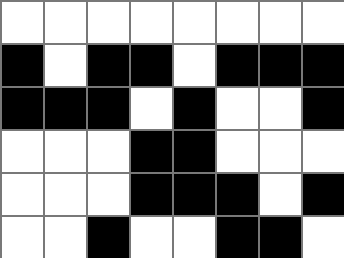[["white", "white", "white", "white", "white", "white", "white", "white"], ["black", "white", "black", "black", "white", "black", "black", "black"], ["black", "black", "black", "white", "black", "white", "white", "black"], ["white", "white", "white", "black", "black", "white", "white", "white"], ["white", "white", "white", "black", "black", "black", "white", "black"], ["white", "white", "black", "white", "white", "black", "black", "white"]]